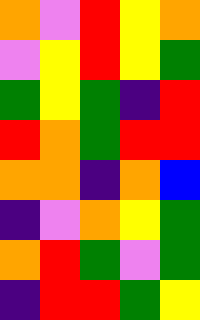[["orange", "violet", "red", "yellow", "orange"], ["violet", "yellow", "red", "yellow", "green"], ["green", "yellow", "green", "indigo", "red"], ["red", "orange", "green", "red", "red"], ["orange", "orange", "indigo", "orange", "blue"], ["indigo", "violet", "orange", "yellow", "green"], ["orange", "red", "green", "violet", "green"], ["indigo", "red", "red", "green", "yellow"]]